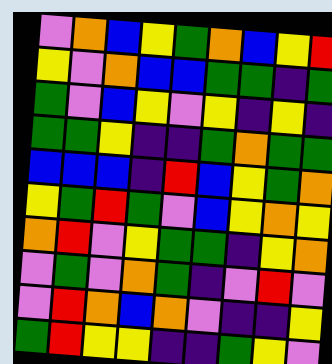[["violet", "orange", "blue", "yellow", "green", "orange", "blue", "yellow", "red"], ["yellow", "violet", "orange", "blue", "blue", "green", "green", "indigo", "green"], ["green", "violet", "blue", "yellow", "violet", "yellow", "indigo", "yellow", "indigo"], ["green", "green", "yellow", "indigo", "indigo", "green", "orange", "green", "green"], ["blue", "blue", "blue", "indigo", "red", "blue", "yellow", "green", "orange"], ["yellow", "green", "red", "green", "violet", "blue", "yellow", "orange", "yellow"], ["orange", "red", "violet", "yellow", "green", "green", "indigo", "yellow", "orange"], ["violet", "green", "violet", "orange", "green", "indigo", "violet", "red", "violet"], ["violet", "red", "orange", "blue", "orange", "violet", "indigo", "indigo", "yellow"], ["green", "red", "yellow", "yellow", "indigo", "indigo", "green", "yellow", "violet"]]